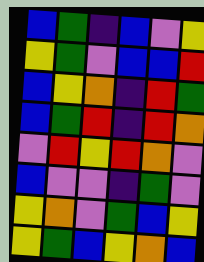[["blue", "green", "indigo", "blue", "violet", "yellow"], ["yellow", "green", "violet", "blue", "blue", "red"], ["blue", "yellow", "orange", "indigo", "red", "green"], ["blue", "green", "red", "indigo", "red", "orange"], ["violet", "red", "yellow", "red", "orange", "violet"], ["blue", "violet", "violet", "indigo", "green", "violet"], ["yellow", "orange", "violet", "green", "blue", "yellow"], ["yellow", "green", "blue", "yellow", "orange", "blue"]]